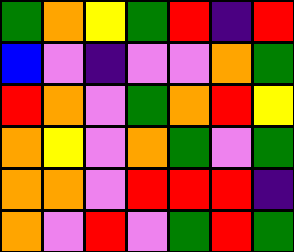[["green", "orange", "yellow", "green", "red", "indigo", "red"], ["blue", "violet", "indigo", "violet", "violet", "orange", "green"], ["red", "orange", "violet", "green", "orange", "red", "yellow"], ["orange", "yellow", "violet", "orange", "green", "violet", "green"], ["orange", "orange", "violet", "red", "red", "red", "indigo"], ["orange", "violet", "red", "violet", "green", "red", "green"]]